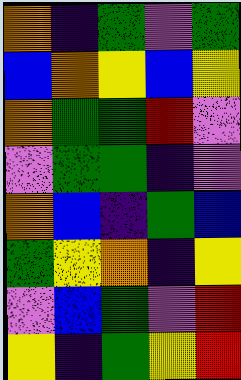[["orange", "indigo", "green", "violet", "green"], ["blue", "orange", "yellow", "blue", "yellow"], ["orange", "green", "green", "red", "violet"], ["violet", "green", "green", "indigo", "violet"], ["orange", "blue", "indigo", "green", "blue"], ["green", "yellow", "orange", "indigo", "yellow"], ["violet", "blue", "green", "violet", "red"], ["yellow", "indigo", "green", "yellow", "red"]]